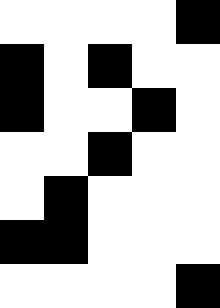[["white", "white", "white", "white", "black"], ["black", "white", "black", "white", "white"], ["black", "white", "white", "black", "white"], ["white", "white", "black", "white", "white"], ["white", "black", "white", "white", "white"], ["black", "black", "white", "white", "white"], ["white", "white", "white", "white", "black"]]